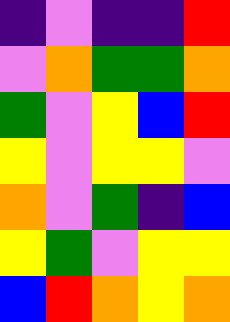[["indigo", "violet", "indigo", "indigo", "red"], ["violet", "orange", "green", "green", "orange"], ["green", "violet", "yellow", "blue", "red"], ["yellow", "violet", "yellow", "yellow", "violet"], ["orange", "violet", "green", "indigo", "blue"], ["yellow", "green", "violet", "yellow", "yellow"], ["blue", "red", "orange", "yellow", "orange"]]